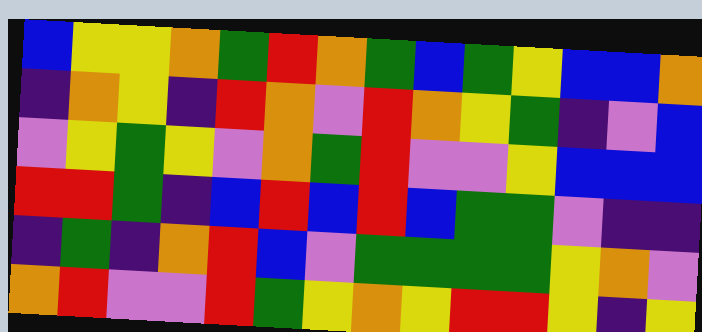[["blue", "yellow", "yellow", "orange", "green", "red", "orange", "green", "blue", "green", "yellow", "blue", "blue", "orange"], ["indigo", "orange", "yellow", "indigo", "red", "orange", "violet", "red", "orange", "yellow", "green", "indigo", "violet", "blue"], ["violet", "yellow", "green", "yellow", "violet", "orange", "green", "red", "violet", "violet", "yellow", "blue", "blue", "blue"], ["red", "red", "green", "indigo", "blue", "red", "blue", "red", "blue", "green", "green", "violet", "indigo", "indigo"], ["indigo", "green", "indigo", "orange", "red", "blue", "violet", "green", "green", "green", "green", "yellow", "orange", "violet"], ["orange", "red", "violet", "violet", "red", "green", "yellow", "orange", "yellow", "red", "red", "yellow", "indigo", "yellow"]]